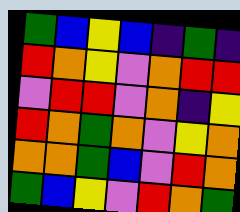[["green", "blue", "yellow", "blue", "indigo", "green", "indigo"], ["red", "orange", "yellow", "violet", "orange", "red", "red"], ["violet", "red", "red", "violet", "orange", "indigo", "yellow"], ["red", "orange", "green", "orange", "violet", "yellow", "orange"], ["orange", "orange", "green", "blue", "violet", "red", "orange"], ["green", "blue", "yellow", "violet", "red", "orange", "green"]]